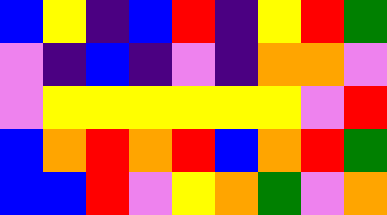[["blue", "yellow", "indigo", "blue", "red", "indigo", "yellow", "red", "green"], ["violet", "indigo", "blue", "indigo", "violet", "indigo", "orange", "orange", "violet"], ["violet", "yellow", "yellow", "yellow", "yellow", "yellow", "yellow", "violet", "red"], ["blue", "orange", "red", "orange", "red", "blue", "orange", "red", "green"], ["blue", "blue", "red", "violet", "yellow", "orange", "green", "violet", "orange"]]